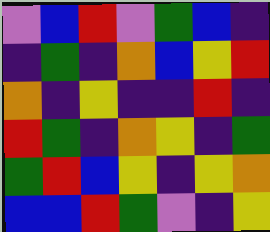[["violet", "blue", "red", "violet", "green", "blue", "indigo"], ["indigo", "green", "indigo", "orange", "blue", "yellow", "red"], ["orange", "indigo", "yellow", "indigo", "indigo", "red", "indigo"], ["red", "green", "indigo", "orange", "yellow", "indigo", "green"], ["green", "red", "blue", "yellow", "indigo", "yellow", "orange"], ["blue", "blue", "red", "green", "violet", "indigo", "yellow"]]